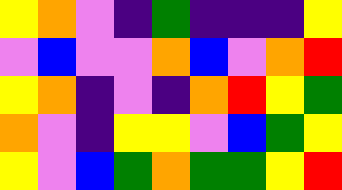[["yellow", "orange", "violet", "indigo", "green", "indigo", "indigo", "indigo", "yellow"], ["violet", "blue", "violet", "violet", "orange", "blue", "violet", "orange", "red"], ["yellow", "orange", "indigo", "violet", "indigo", "orange", "red", "yellow", "green"], ["orange", "violet", "indigo", "yellow", "yellow", "violet", "blue", "green", "yellow"], ["yellow", "violet", "blue", "green", "orange", "green", "green", "yellow", "red"]]